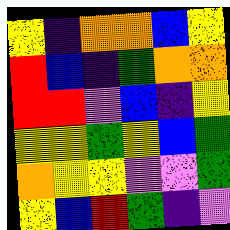[["yellow", "indigo", "orange", "orange", "blue", "yellow"], ["red", "blue", "indigo", "green", "orange", "orange"], ["red", "red", "violet", "blue", "indigo", "yellow"], ["yellow", "yellow", "green", "yellow", "blue", "green"], ["orange", "yellow", "yellow", "violet", "violet", "green"], ["yellow", "blue", "red", "green", "indigo", "violet"]]